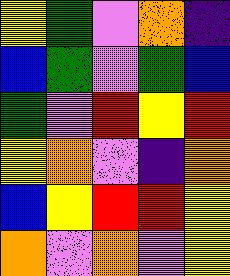[["yellow", "green", "violet", "orange", "indigo"], ["blue", "green", "violet", "green", "blue"], ["green", "violet", "red", "yellow", "red"], ["yellow", "orange", "violet", "indigo", "orange"], ["blue", "yellow", "red", "red", "yellow"], ["orange", "violet", "orange", "violet", "yellow"]]